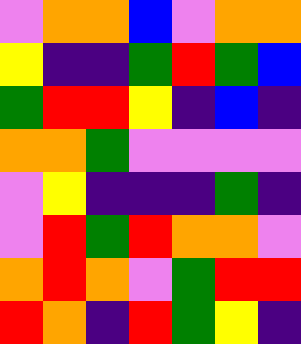[["violet", "orange", "orange", "blue", "violet", "orange", "orange"], ["yellow", "indigo", "indigo", "green", "red", "green", "blue"], ["green", "red", "red", "yellow", "indigo", "blue", "indigo"], ["orange", "orange", "green", "violet", "violet", "violet", "violet"], ["violet", "yellow", "indigo", "indigo", "indigo", "green", "indigo"], ["violet", "red", "green", "red", "orange", "orange", "violet"], ["orange", "red", "orange", "violet", "green", "red", "red"], ["red", "orange", "indigo", "red", "green", "yellow", "indigo"]]